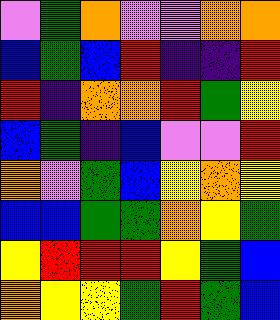[["violet", "green", "orange", "violet", "violet", "orange", "orange"], ["blue", "green", "blue", "red", "indigo", "indigo", "red"], ["red", "indigo", "orange", "orange", "red", "green", "yellow"], ["blue", "green", "indigo", "blue", "violet", "violet", "red"], ["orange", "violet", "green", "blue", "yellow", "orange", "yellow"], ["blue", "blue", "green", "green", "orange", "yellow", "green"], ["yellow", "red", "red", "red", "yellow", "green", "blue"], ["orange", "yellow", "yellow", "green", "red", "green", "blue"]]